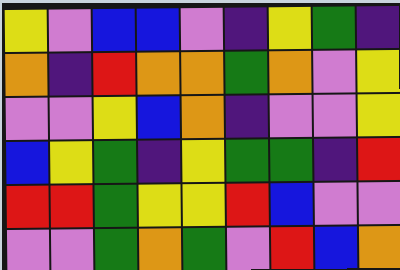[["yellow", "violet", "blue", "blue", "violet", "indigo", "yellow", "green", "indigo"], ["orange", "indigo", "red", "orange", "orange", "green", "orange", "violet", "yellow"], ["violet", "violet", "yellow", "blue", "orange", "indigo", "violet", "violet", "yellow"], ["blue", "yellow", "green", "indigo", "yellow", "green", "green", "indigo", "red"], ["red", "red", "green", "yellow", "yellow", "red", "blue", "violet", "violet"], ["violet", "violet", "green", "orange", "green", "violet", "red", "blue", "orange"]]